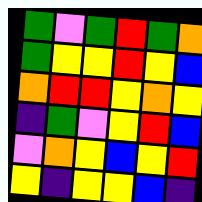[["green", "violet", "green", "red", "green", "orange"], ["green", "yellow", "yellow", "red", "yellow", "blue"], ["orange", "red", "red", "yellow", "orange", "yellow"], ["indigo", "green", "violet", "yellow", "red", "blue"], ["violet", "orange", "yellow", "blue", "yellow", "red"], ["yellow", "indigo", "yellow", "yellow", "blue", "indigo"]]